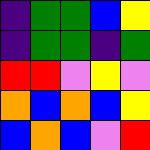[["indigo", "green", "green", "blue", "yellow"], ["indigo", "green", "green", "indigo", "green"], ["red", "red", "violet", "yellow", "violet"], ["orange", "blue", "orange", "blue", "yellow"], ["blue", "orange", "blue", "violet", "red"]]